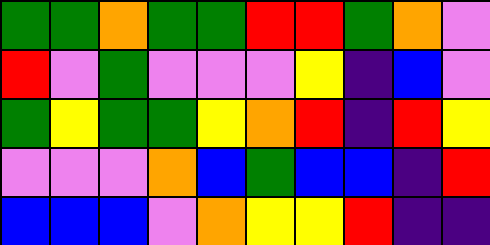[["green", "green", "orange", "green", "green", "red", "red", "green", "orange", "violet"], ["red", "violet", "green", "violet", "violet", "violet", "yellow", "indigo", "blue", "violet"], ["green", "yellow", "green", "green", "yellow", "orange", "red", "indigo", "red", "yellow"], ["violet", "violet", "violet", "orange", "blue", "green", "blue", "blue", "indigo", "red"], ["blue", "blue", "blue", "violet", "orange", "yellow", "yellow", "red", "indigo", "indigo"]]